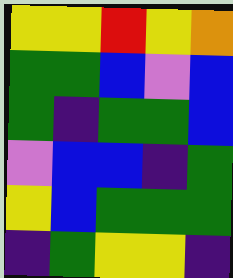[["yellow", "yellow", "red", "yellow", "orange"], ["green", "green", "blue", "violet", "blue"], ["green", "indigo", "green", "green", "blue"], ["violet", "blue", "blue", "indigo", "green"], ["yellow", "blue", "green", "green", "green"], ["indigo", "green", "yellow", "yellow", "indigo"]]